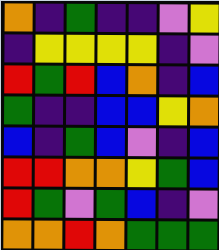[["orange", "indigo", "green", "indigo", "indigo", "violet", "yellow"], ["indigo", "yellow", "yellow", "yellow", "yellow", "indigo", "violet"], ["red", "green", "red", "blue", "orange", "indigo", "blue"], ["green", "indigo", "indigo", "blue", "blue", "yellow", "orange"], ["blue", "indigo", "green", "blue", "violet", "indigo", "blue"], ["red", "red", "orange", "orange", "yellow", "green", "blue"], ["red", "green", "violet", "green", "blue", "indigo", "violet"], ["orange", "orange", "red", "orange", "green", "green", "green"]]